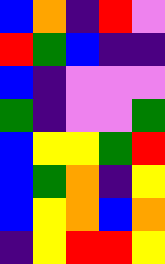[["blue", "orange", "indigo", "red", "violet"], ["red", "green", "blue", "indigo", "indigo"], ["blue", "indigo", "violet", "violet", "violet"], ["green", "indigo", "violet", "violet", "green"], ["blue", "yellow", "yellow", "green", "red"], ["blue", "green", "orange", "indigo", "yellow"], ["blue", "yellow", "orange", "blue", "orange"], ["indigo", "yellow", "red", "red", "yellow"]]